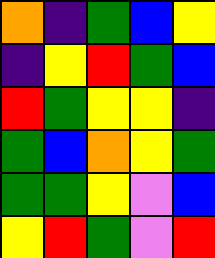[["orange", "indigo", "green", "blue", "yellow"], ["indigo", "yellow", "red", "green", "blue"], ["red", "green", "yellow", "yellow", "indigo"], ["green", "blue", "orange", "yellow", "green"], ["green", "green", "yellow", "violet", "blue"], ["yellow", "red", "green", "violet", "red"]]